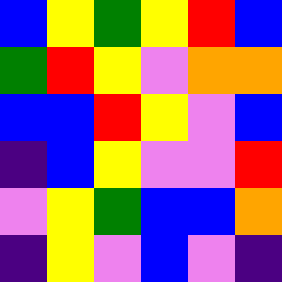[["blue", "yellow", "green", "yellow", "red", "blue"], ["green", "red", "yellow", "violet", "orange", "orange"], ["blue", "blue", "red", "yellow", "violet", "blue"], ["indigo", "blue", "yellow", "violet", "violet", "red"], ["violet", "yellow", "green", "blue", "blue", "orange"], ["indigo", "yellow", "violet", "blue", "violet", "indigo"]]